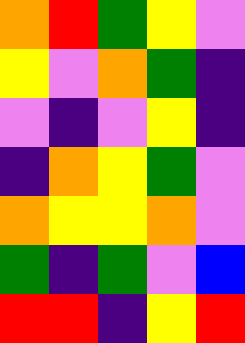[["orange", "red", "green", "yellow", "violet"], ["yellow", "violet", "orange", "green", "indigo"], ["violet", "indigo", "violet", "yellow", "indigo"], ["indigo", "orange", "yellow", "green", "violet"], ["orange", "yellow", "yellow", "orange", "violet"], ["green", "indigo", "green", "violet", "blue"], ["red", "red", "indigo", "yellow", "red"]]